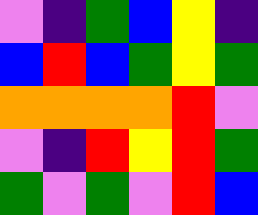[["violet", "indigo", "green", "blue", "yellow", "indigo"], ["blue", "red", "blue", "green", "yellow", "green"], ["orange", "orange", "orange", "orange", "red", "violet"], ["violet", "indigo", "red", "yellow", "red", "green"], ["green", "violet", "green", "violet", "red", "blue"]]